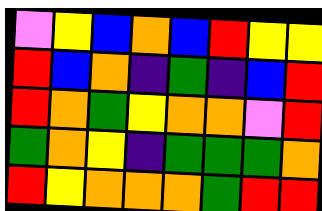[["violet", "yellow", "blue", "orange", "blue", "red", "yellow", "yellow"], ["red", "blue", "orange", "indigo", "green", "indigo", "blue", "red"], ["red", "orange", "green", "yellow", "orange", "orange", "violet", "red"], ["green", "orange", "yellow", "indigo", "green", "green", "green", "orange"], ["red", "yellow", "orange", "orange", "orange", "green", "red", "red"]]